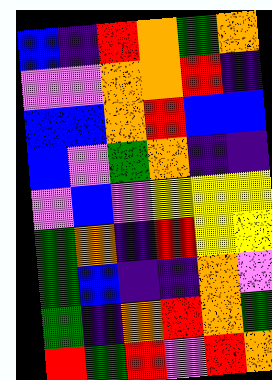[["blue", "indigo", "red", "orange", "green", "orange"], ["violet", "violet", "orange", "orange", "red", "indigo"], ["blue", "blue", "orange", "red", "blue", "blue"], ["blue", "violet", "green", "orange", "indigo", "indigo"], ["violet", "blue", "violet", "yellow", "yellow", "yellow"], ["green", "orange", "indigo", "red", "yellow", "yellow"], ["green", "blue", "indigo", "indigo", "orange", "violet"], ["green", "indigo", "orange", "red", "orange", "green"], ["red", "green", "red", "violet", "red", "orange"]]